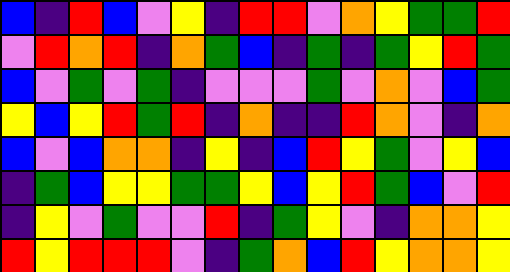[["blue", "indigo", "red", "blue", "violet", "yellow", "indigo", "red", "red", "violet", "orange", "yellow", "green", "green", "red"], ["violet", "red", "orange", "red", "indigo", "orange", "green", "blue", "indigo", "green", "indigo", "green", "yellow", "red", "green"], ["blue", "violet", "green", "violet", "green", "indigo", "violet", "violet", "violet", "green", "violet", "orange", "violet", "blue", "green"], ["yellow", "blue", "yellow", "red", "green", "red", "indigo", "orange", "indigo", "indigo", "red", "orange", "violet", "indigo", "orange"], ["blue", "violet", "blue", "orange", "orange", "indigo", "yellow", "indigo", "blue", "red", "yellow", "green", "violet", "yellow", "blue"], ["indigo", "green", "blue", "yellow", "yellow", "green", "green", "yellow", "blue", "yellow", "red", "green", "blue", "violet", "red"], ["indigo", "yellow", "violet", "green", "violet", "violet", "red", "indigo", "green", "yellow", "violet", "indigo", "orange", "orange", "yellow"], ["red", "yellow", "red", "red", "red", "violet", "indigo", "green", "orange", "blue", "red", "yellow", "orange", "orange", "yellow"]]